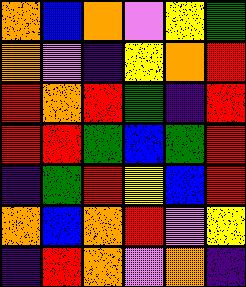[["orange", "blue", "orange", "violet", "yellow", "green"], ["orange", "violet", "indigo", "yellow", "orange", "red"], ["red", "orange", "red", "green", "indigo", "red"], ["red", "red", "green", "blue", "green", "red"], ["indigo", "green", "red", "yellow", "blue", "red"], ["orange", "blue", "orange", "red", "violet", "yellow"], ["indigo", "red", "orange", "violet", "orange", "indigo"]]